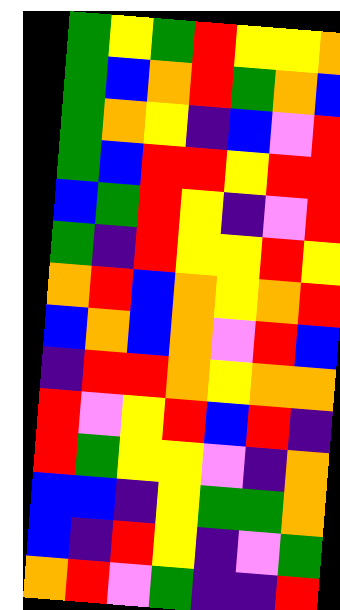[["green", "yellow", "green", "red", "yellow", "yellow", "orange"], ["green", "blue", "orange", "red", "green", "orange", "blue"], ["green", "orange", "yellow", "indigo", "blue", "violet", "red"], ["green", "blue", "red", "red", "yellow", "red", "red"], ["blue", "green", "red", "yellow", "indigo", "violet", "red"], ["green", "indigo", "red", "yellow", "yellow", "red", "yellow"], ["orange", "red", "blue", "orange", "yellow", "orange", "red"], ["blue", "orange", "blue", "orange", "violet", "red", "blue"], ["indigo", "red", "red", "orange", "yellow", "orange", "orange"], ["red", "violet", "yellow", "red", "blue", "red", "indigo"], ["red", "green", "yellow", "yellow", "violet", "indigo", "orange"], ["blue", "blue", "indigo", "yellow", "green", "green", "orange"], ["blue", "indigo", "red", "yellow", "indigo", "violet", "green"], ["orange", "red", "violet", "green", "indigo", "indigo", "red"]]